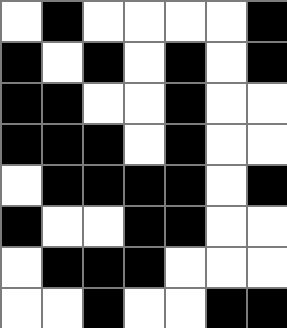[["white", "black", "white", "white", "white", "white", "black"], ["black", "white", "black", "white", "black", "white", "black"], ["black", "black", "white", "white", "black", "white", "white"], ["black", "black", "black", "white", "black", "white", "white"], ["white", "black", "black", "black", "black", "white", "black"], ["black", "white", "white", "black", "black", "white", "white"], ["white", "black", "black", "black", "white", "white", "white"], ["white", "white", "black", "white", "white", "black", "black"]]